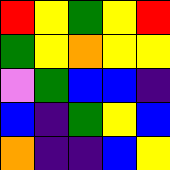[["red", "yellow", "green", "yellow", "red"], ["green", "yellow", "orange", "yellow", "yellow"], ["violet", "green", "blue", "blue", "indigo"], ["blue", "indigo", "green", "yellow", "blue"], ["orange", "indigo", "indigo", "blue", "yellow"]]